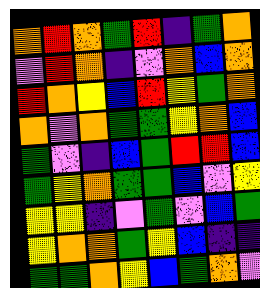[["orange", "red", "orange", "green", "red", "indigo", "green", "orange"], ["violet", "red", "orange", "indigo", "violet", "orange", "blue", "orange"], ["red", "orange", "yellow", "blue", "red", "yellow", "green", "orange"], ["orange", "violet", "orange", "green", "green", "yellow", "orange", "blue"], ["green", "violet", "indigo", "blue", "green", "red", "red", "blue"], ["green", "yellow", "orange", "green", "green", "blue", "violet", "yellow"], ["yellow", "yellow", "indigo", "violet", "green", "violet", "blue", "green"], ["yellow", "orange", "orange", "green", "yellow", "blue", "indigo", "indigo"], ["green", "green", "orange", "yellow", "blue", "green", "orange", "violet"]]